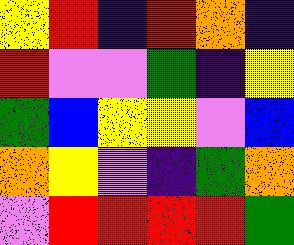[["yellow", "red", "indigo", "red", "orange", "indigo"], ["red", "violet", "violet", "green", "indigo", "yellow"], ["green", "blue", "yellow", "yellow", "violet", "blue"], ["orange", "yellow", "violet", "indigo", "green", "orange"], ["violet", "red", "red", "red", "red", "green"]]